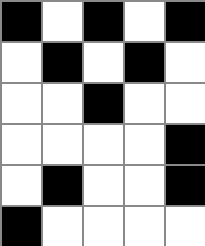[["black", "white", "black", "white", "black"], ["white", "black", "white", "black", "white"], ["white", "white", "black", "white", "white"], ["white", "white", "white", "white", "black"], ["white", "black", "white", "white", "black"], ["black", "white", "white", "white", "white"]]